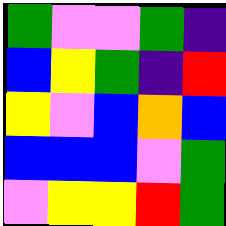[["green", "violet", "violet", "green", "indigo"], ["blue", "yellow", "green", "indigo", "red"], ["yellow", "violet", "blue", "orange", "blue"], ["blue", "blue", "blue", "violet", "green"], ["violet", "yellow", "yellow", "red", "green"]]